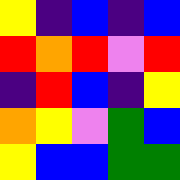[["yellow", "indigo", "blue", "indigo", "blue"], ["red", "orange", "red", "violet", "red"], ["indigo", "red", "blue", "indigo", "yellow"], ["orange", "yellow", "violet", "green", "blue"], ["yellow", "blue", "blue", "green", "green"]]